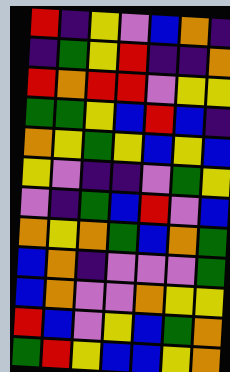[["red", "indigo", "yellow", "violet", "blue", "orange", "indigo"], ["indigo", "green", "yellow", "red", "indigo", "indigo", "orange"], ["red", "orange", "red", "red", "violet", "yellow", "yellow"], ["green", "green", "yellow", "blue", "red", "blue", "indigo"], ["orange", "yellow", "green", "yellow", "blue", "yellow", "blue"], ["yellow", "violet", "indigo", "indigo", "violet", "green", "yellow"], ["violet", "indigo", "green", "blue", "red", "violet", "blue"], ["orange", "yellow", "orange", "green", "blue", "orange", "green"], ["blue", "orange", "indigo", "violet", "violet", "violet", "green"], ["blue", "orange", "violet", "violet", "orange", "yellow", "yellow"], ["red", "blue", "violet", "yellow", "blue", "green", "orange"], ["green", "red", "yellow", "blue", "blue", "yellow", "orange"]]